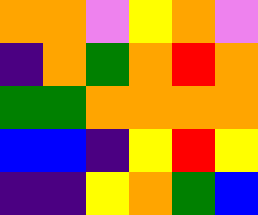[["orange", "orange", "violet", "yellow", "orange", "violet"], ["indigo", "orange", "green", "orange", "red", "orange"], ["green", "green", "orange", "orange", "orange", "orange"], ["blue", "blue", "indigo", "yellow", "red", "yellow"], ["indigo", "indigo", "yellow", "orange", "green", "blue"]]